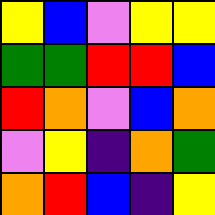[["yellow", "blue", "violet", "yellow", "yellow"], ["green", "green", "red", "red", "blue"], ["red", "orange", "violet", "blue", "orange"], ["violet", "yellow", "indigo", "orange", "green"], ["orange", "red", "blue", "indigo", "yellow"]]